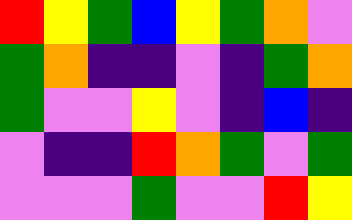[["red", "yellow", "green", "blue", "yellow", "green", "orange", "violet"], ["green", "orange", "indigo", "indigo", "violet", "indigo", "green", "orange"], ["green", "violet", "violet", "yellow", "violet", "indigo", "blue", "indigo"], ["violet", "indigo", "indigo", "red", "orange", "green", "violet", "green"], ["violet", "violet", "violet", "green", "violet", "violet", "red", "yellow"]]